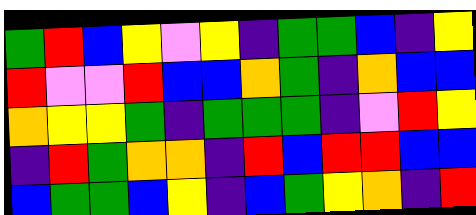[["green", "red", "blue", "yellow", "violet", "yellow", "indigo", "green", "green", "blue", "indigo", "yellow"], ["red", "violet", "violet", "red", "blue", "blue", "orange", "green", "indigo", "orange", "blue", "blue"], ["orange", "yellow", "yellow", "green", "indigo", "green", "green", "green", "indigo", "violet", "red", "yellow"], ["indigo", "red", "green", "orange", "orange", "indigo", "red", "blue", "red", "red", "blue", "blue"], ["blue", "green", "green", "blue", "yellow", "indigo", "blue", "green", "yellow", "orange", "indigo", "red"]]